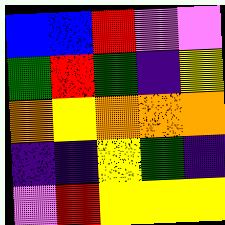[["blue", "blue", "red", "violet", "violet"], ["green", "red", "green", "indigo", "yellow"], ["orange", "yellow", "orange", "orange", "orange"], ["indigo", "indigo", "yellow", "green", "indigo"], ["violet", "red", "yellow", "yellow", "yellow"]]